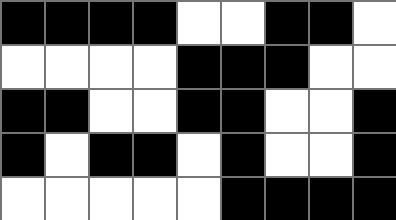[["black", "black", "black", "black", "white", "white", "black", "black", "white"], ["white", "white", "white", "white", "black", "black", "black", "white", "white"], ["black", "black", "white", "white", "black", "black", "white", "white", "black"], ["black", "white", "black", "black", "white", "black", "white", "white", "black"], ["white", "white", "white", "white", "white", "black", "black", "black", "black"]]